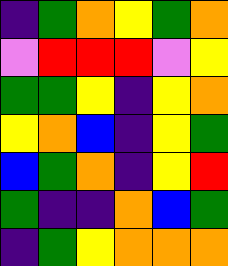[["indigo", "green", "orange", "yellow", "green", "orange"], ["violet", "red", "red", "red", "violet", "yellow"], ["green", "green", "yellow", "indigo", "yellow", "orange"], ["yellow", "orange", "blue", "indigo", "yellow", "green"], ["blue", "green", "orange", "indigo", "yellow", "red"], ["green", "indigo", "indigo", "orange", "blue", "green"], ["indigo", "green", "yellow", "orange", "orange", "orange"]]